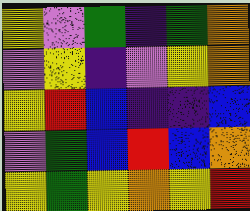[["yellow", "violet", "green", "indigo", "green", "orange"], ["violet", "yellow", "indigo", "violet", "yellow", "orange"], ["yellow", "red", "blue", "indigo", "indigo", "blue"], ["violet", "green", "blue", "red", "blue", "orange"], ["yellow", "green", "yellow", "orange", "yellow", "red"]]